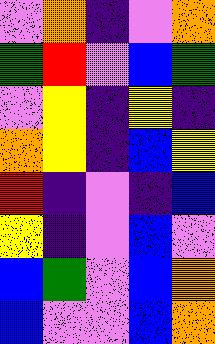[["violet", "orange", "indigo", "violet", "orange"], ["green", "red", "violet", "blue", "green"], ["violet", "yellow", "indigo", "yellow", "indigo"], ["orange", "yellow", "indigo", "blue", "yellow"], ["red", "indigo", "violet", "indigo", "blue"], ["yellow", "indigo", "violet", "blue", "violet"], ["blue", "green", "violet", "blue", "orange"], ["blue", "violet", "violet", "blue", "orange"]]